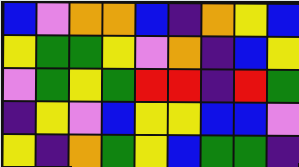[["blue", "violet", "orange", "orange", "blue", "indigo", "orange", "yellow", "blue"], ["yellow", "green", "green", "yellow", "violet", "orange", "indigo", "blue", "yellow"], ["violet", "green", "yellow", "green", "red", "red", "indigo", "red", "green"], ["indigo", "yellow", "violet", "blue", "yellow", "yellow", "blue", "blue", "violet"], ["yellow", "indigo", "orange", "green", "yellow", "blue", "green", "green", "indigo"]]